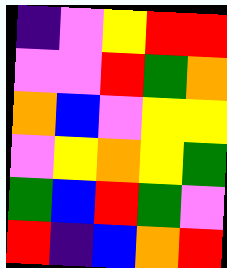[["indigo", "violet", "yellow", "red", "red"], ["violet", "violet", "red", "green", "orange"], ["orange", "blue", "violet", "yellow", "yellow"], ["violet", "yellow", "orange", "yellow", "green"], ["green", "blue", "red", "green", "violet"], ["red", "indigo", "blue", "orange", "red"]]